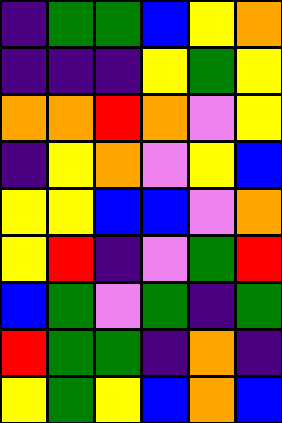[["indigo", "green", "green", "blue", "yellow", "orange"], ["indigo", "indigo", "indigo", "yellow", "green", "yellow"], ["orange", "orange", "red", "orange", "violet", "yellow"], ["indigo", "yellow", "orange", "violet", "yellow", "blue"], ["yellow", "yellow", "blue", "blue", "violet", "orange"], ["yellow", "red", "indigo", "violet", "green", "red"], ["blue", "green", "violet", "green", "indigo", "green"], ["red", "green", "green", "indigo", "orange", "indigo"], ["yellow", "green", "yellow", "blue", "orange", "blue"]]